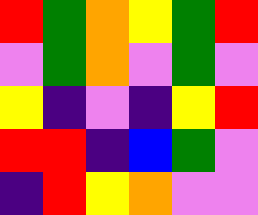[["red", "green", "orange", "yellow", "green", "red"], ["violet", "green", "orange", "violet", "green", "violet"], ["yellow", "indigo", "violet", "indigo", "yellow", "red"], ["red", "red", "indigo", "blue", "green", "violet"], ["indigo", "red", "yellow", "orange", "violet", "violet"]]